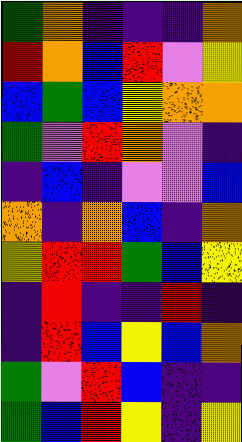[["green", "orange", "indigo", "indigo", "indigo", "orange"], ["red", "orange", "blue", "red", "violet", "yellow"], ["blue", "green", "blue", "yellow", "orange", "orange"], ["green", "violet", "red", "orange", "violet", "indigo"], ["indigo", "blue", "indigo", "violet", "violet", "blue"], ["orange", "indigo", "orange", "blue", "indigo", "orange"], ["yellow", "red", "red", "green", "blue", "yellow"], ["indigo", "red", "indigo", "indigo", "red", "indigo"], ["indigo", "red", "blue", "yellow", "blue", "orange"], ["green", "violet", "red", "blue", "indigo", "indigo"], ["green", "blue", "red", "yellow", "indigo", "yellow"]]